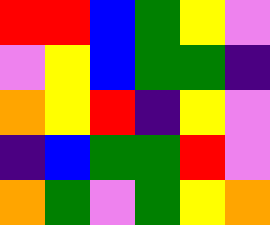[["red", "red", "blue", "green", "yellow", "violet"], ["violet", "yellow", "blue", "green", "green", "indigo"], ["orange", "yellow", "red", "indigo", "yellow", "violet"], ["indigo", "blue", "green", "green", "red", "violet"], ["orange", "green", "violet", "green", "yellow", "orange"]]